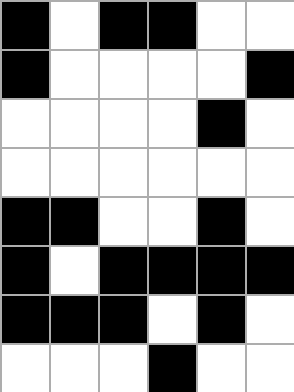[["black", "white", "black", "black", "white", "white"], ["black", "white", "white", "white", "white", "black"], ["white", "white", "white", "white", "black", "white"], ["white", "white", "white", "white", "white", "white"], ["black", "black", "white", "white", "black", "white"], ["black", "white", "black", "black", "black", "black"], ["black", "black", "black", "white", "black", "white"], ["white", "white", "white", "black", "white", "white"]]